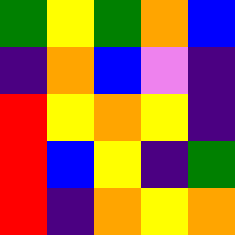[["green", "yellow", "green", "orange", "blue"], ["indigo", "orange", "blue", "violet", "indigo"], ["red", "yellow", "orange", "yellow", "indigo"], ["red", "blue", "yellow", "indigo", "green"], ["red", "indigo", "orange", "yellow", "orange"]]